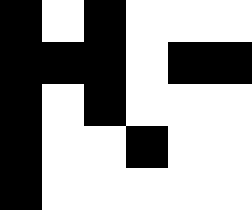[["black", "white", "black", "white", "white", "white"], ["black", "black", "black", "white", "black", "black"], ["black", "white", "black", "white", "white", "white"], ["black", "white", "white", "black", "white", "white"], ["black", "white", "white", "white", "white", "white"]]